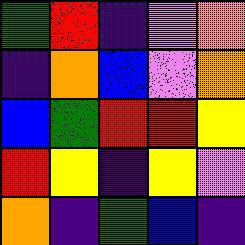[["green", "red", "indigo", "violet", "orange"], ["indigo", "orange", "blue", "violet", "orange"], ["blue", "green", "red", "red", "yellow"], ["red", "yellow", "indigo", "yellow", "violet"], ["orange", "indigo", "green", "blue", "indigo"]]